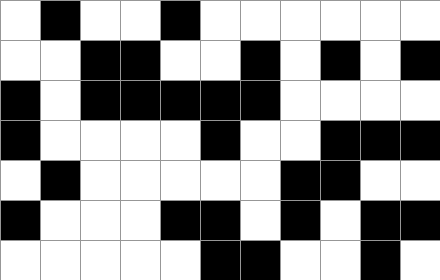[["white", "black", "white", "white", "black", "white", "white", "white", "white", "white", "white"], ["white", "white", "black", "black", "white", "white", "black", "white", "black", "white", "black"], ["black", "white", "black", "black", "black", "black", "black", "white", "white", "white", "white"], ["black", "white", "white", "white", "white", "black", "white", "white", "black", "black", "black"], ["white", "black", "white", "white", "white", "white", "white", "black", "black", "white", "white"], ["black", "white", "white", "white", "black", "black", "white", "black", "white", "black", "black"], ["white", "white", "white", "white", "white", "black", "black", "white", "white", "black", "white"]]